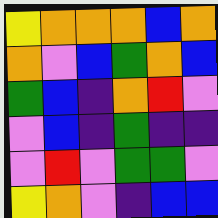[["yellow", "orange", "orange", "orange", "blue", "orange"], ["orange", "violet", "blue", "green", "orange", "blue"], ["green", "blue", "indigo", "orange", "red", "violet"], ["violet", "blue", "indigo", "green", "indigo", "indigo"], ["violet", "red", "violet", "green", "green", "violet"], ["yellow", "orange", "violet", "indigo", "blue", "blue"]]